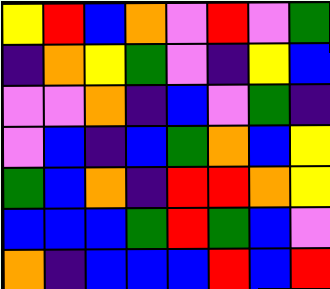[["yellow", "red", "blue", "orange", "violet", "red", "violet", "green"], ["indigo", "orange", "yellow", "green", "violet", "indigo", "yellow", "blue"], ["violet", "violet", "orange", "indigo", "blue", "violet", "green", "indigo"], ["violet", "blue", "indigo", "blue", "green", "orange", "blue", "yellow"], ["green", "blue", "orange", "indigo", "red", "red", "orange", "yellow"], ["blue", "blue", "blue", "green", "red", "green", "blue", "violet"], ["orange", "indigo", "blue", "blue", "blue", "red", "blue", "red"]]